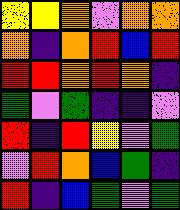[["yellow", "yellow", "orange", "violet", "orange", "orange"], ["orange", "indigo", "orange", "red", "blue", "red"], ["red", "red", "orange", "red", "orange", "indigo"], ["green", "violet", "green", "indigo", "indigo", "violet"], ["red", "indigo", "red", "yellow", "violet", "green"], ["violet", "red", "orange", "blue", "green", "indigo"], ["red", "indigo", "blue", "green", "violet", "green"]]